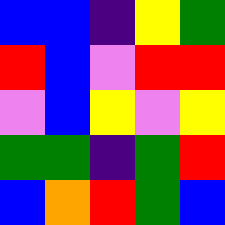[["blue", "blue", "indigo", "yellow", "green"], ["red", "blue", "violet", "red", "red"], ["violet", "blue", "yellow", "violet", "yellow"], ["green", "green", "indigo", "green", "red"], ["blue", "orange", "red", "green", "blue"]]